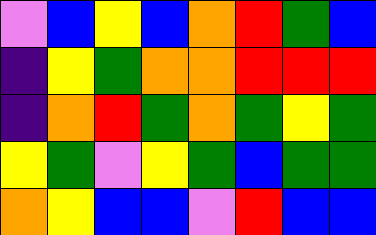[["violet", "blue", "yellow", "blue", "orange", "red", "green", "blue"], ["indigo", "yellow", "green", "orange", "orange", "red", "red", "red"], ["indigo", "orange", "red", "green", "orange", "green", "yellow", "green"], ["yellow", "green", "violet", "yellow", "green", "blue", "green", "green"], ["orange", "yellow", "blue", "blue", "violet", "red", "blue", "blue"]]